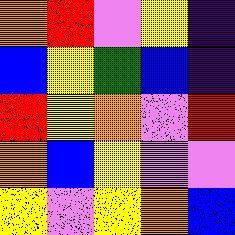[["orange", "red", "violet", "yellow", "indigo"], ["blue", "yellow", "green", "blue", "indigo"], ["red", "yellow", "orange", "violet", "red"], ["orange", "blue", "yellow", "violet", "violet"], ["yellow", "violet", "yellow", "orange", "blue"]]